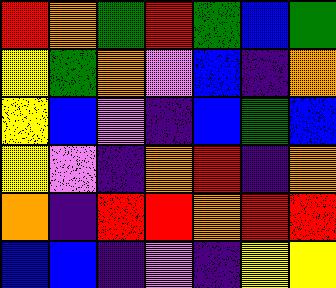[["red", "orange", "green", "red", "green", "blue", "green"], ["yellow", "green", "orange", "violet", "blue", "indigo", "orange"], ["yellow", "blue", "violet", "indigo", "blue", "green", "blue"], ["yellow", "violet", "indigo", "orange", "red", "indigo", "orange"], ["orange", "indigo", "red", "red", "orange", "red", "red"], ["blue", "blue", "indigo", "violet", "indigo", "yellow", "yellow"]]